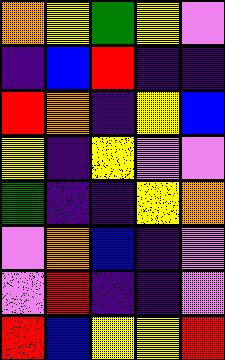[["orange", "yellow", "green", "yellow", "violet"], ["indigo", "blue", "red", "indigo", "indigo"], ["red", "orange", "indigo", "yellow", "blue"], ["yellow", "indigo", "yellow", "violet", "violet"], ["green", "indigo", "indigo", "yellow", "orange"], ["violet", "orange", "blue", "indigo", "violet"], ["violet", "red", "indigo", "indigo", "violet"], ["red", "blue", "yellow", "yellow", "red"]]